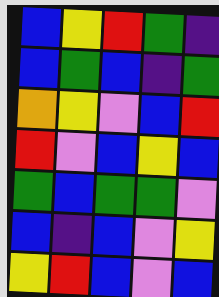[["blue", "yellow", "red", "green", "indigo"], ["blue", "green", "blue", "indigo", "green"], ["orange", "yellow", "violet", "blue", "red"], ["red", "violet", "blue", "yellow", "blue"], ["green", "blue", "green", "green", "violet"], ["blue", "indigo", "blue", "violet", "yellow"], ["yellow", "red", "blue", "violet", "blue"]]